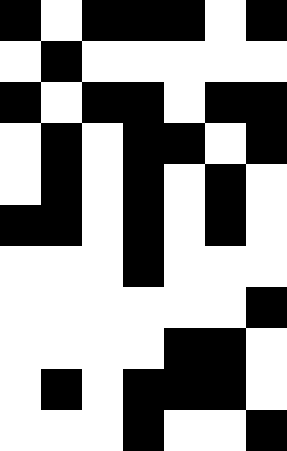[["black", "white", "black", "black", "black", "white", "black"], ["white", "black", "white", "white", "white", "white", "white"], ["black", "white", "black", "black", "white", "black", "black"], ["white", "black", "white", "black", "black", "white", "black"], ["white", "black", "white", "black", "white", "black", "white"], ["black", "black", "white", "black", "white", "black", "white"], ["white", "white", "white", "black", "white", "white", "white"], ["white", "white", "white", "white", "white", "white", "black"], ["white", "white", "white", "white", "black", "black", "white"], ["white", "black", "white", "black", "black", "black", "white"], ["white", "white", "white", "black", "white", "white", "black"]]